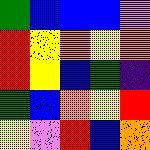[["green", "blue", "blue", "blue", "violet"], ["red", "yellow", "orange", "yellow", "orange"], ["red", "yellow", "blue", "green", "indigo"], ["green", "blue", "orange", "yellow", "red"], ["yellow", "violet", "red", "blue", "orange"]]